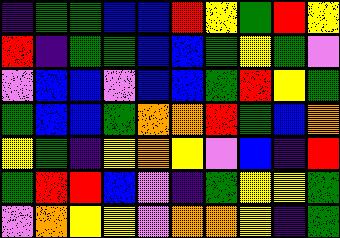[["indigo", "green", "green", "blue", "blue", "red", "yellow", "green", "red", "yellow"], ["red", "indigo", "green", "green", "blue", "blue", "green", "yellow", "green", "violet"], ["violet", "blue", "blue", "violet", "blue", "blue", "green", "red", "yellow", "green"], ["green", "blue", "blue", "green", "orange", "orange", "red", "green", "blue", "orange"], ["yellow", "green", "indigo", "yellow", "orange", "yellow", "violet", "blue", "indigo", "red"], ["green", "red", "red", "blue", "violet", "indigo", "green", "yellow", "yellow", "green"], ["violet", "orange", "yellow", "yellow", "violet", "orange", "orange", "yellow", "indigo", "green"]]